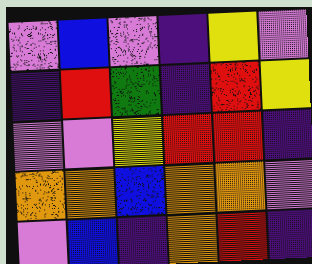[["violet", "blue", "violet", "indigo", "yellow", "violet"], ["indigo", "red", "green", "indigo", "red", "yellow"], ["violet", "violet", "yellow", "red", "red", "indigo"], ["orange", "orange", "blue", "orange", "orange", "violet"], ["violet", "blue", "indigo", "orange", "red", "indigo"]]